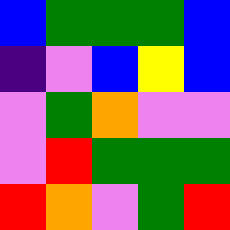[["blue", "green", "green", "green", "blue"], ["indigo", "violet", "blue", "yellow", "blue"], ["violet", "green", "orange", "violet", "violet"], ["violet", "red", "green", "green", "green"], ["red", "orange", "violet", "green", "red"]]